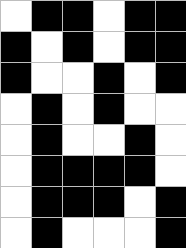[["white", "black", "black", "white", "black", "black"], ["black", "white", "black", "white", "black", "black"], ["black", "white", "white", "black", "white", "black"], ["white", "black", "white", "black", "white", "white"], ["white", "black", "white", "white", "black", "white"], ["white", "black", "black", "black", "black", "white"], ["white", "black", "black", "black", "white", "black"], ["white", "black", "white", "white", "white", "black"]]